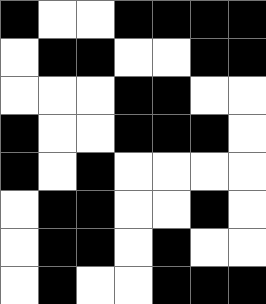[["black", "white", "white", "black", "black", "black", "black"], ["white", "black", "black", "white", "white", "black", "black"], ["white", "white", "white", "black", "black", "white", "white"], ["black", "white", "white", "black", "black", "black", "white"], ["black", "white", "black", "white", "white", "white", "white"], ["white", "black", "black", "white", "white", "black", "white"], ["white", "black", "black", "white", "black", "white", "white"], ["white", "black", "white", "white", "black", "black", "black"]]